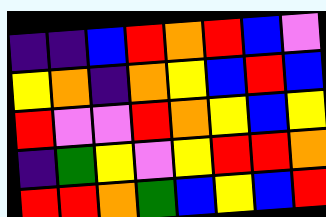[["indigo", "indigo", "blue", "red", "orange", "red", "blue", "violet"], ["yellow", "orange", "indigo", "orange", "yellow", "blue", "red", "blue"], ["red", "violet", "violet", "red", "orange", "yellow", "blue", "yellow"], ["indigo", "green", "yellow", "violet", "yellow", "red", "red", "orange"], ["red", "red", "orange", "green", "blue", "yellow", "blue", "red"]]